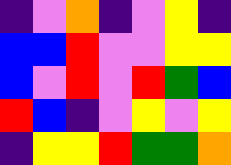[["indigo", "violet", "orange", "indigo", "violet", "yellow", "indigo"], ["blue", "blue", "red", "violet", "violet", "yellow", "yellow"], ["blue", "violet", "red", "violet", "red", "green", "blue"], ["red", "blue", "indigo", "violet", "yellow", "violet", "yellow"], ["indigo", "yellow", "yellow", "red", "green", "green", "orange"]]